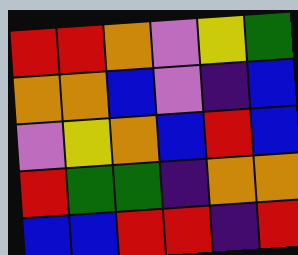[["red", "red", "orange", "violet", "yellow", "green"], ["orange", "orange", "blue", "violet", "indigo", "blue"], ["violet", "yellow", "orange", "blue", "red", "blue"], ["red", "green", "green", "indigo", "orange", "orange"], ["blue", "blue", "red", "red", "indigo", "red"]]